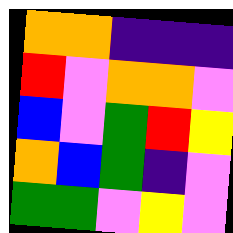[["orange", "orange", "indigo", "indigo", "indigo"], ["red", "violet", "orange", "orange", "violet"], ["blue", "violet", "green", "red", "yellow"], ["orange", "blue", "green", "indigo", "violet"], ["green", "green", "violet", "yellow", "violet"]]